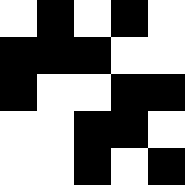[["white", "black", "white", "black", "white"], ["black", "black", "black", "white", "white"], ["black", "white", "white", "black", "black"], ["white", "white", "black", "black", "white"], ["white", "white", "black", "white", "black"]]